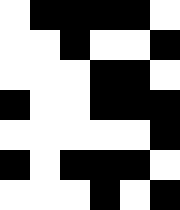[["white", "black", "black", "black", "black", "white"], ["white", "white", "black", "white", "white", "black"], ["white", "white", "white", "black", "black", "white"], ["black", "white", "white", "black", "black", "black"], ["white", "white", "white", "white", "white", "black"], ["black", "white", "black", "black", "black", "white"], ["white", "white", "white", "black", "white", "black"]]